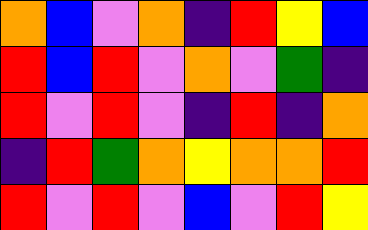[["orange", "blue", "violet", "orange", "indigo", "red", "yellow", "blue"], ["red", "blue", "red", "violet", "orange", "violet", "green", "indigo"], ["red", "violet", "red", "violet", "indigo", "red", "indigo", "orange"], ["indigo", "red", "green", "orange", "yellow", "orange", "orange", "red"], ["red", "violet", "red", "violet", "blue", "violet", "red", "yellow"]]